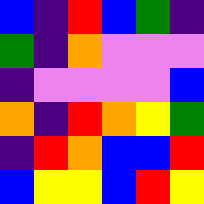[["blue", "indigo", "red", "blue", "green", "indigo"], ["green", "indigo", "orange", "violet", "violet", "violet"], ["indigo", "violet", "violet", "violet", "violet", "blue"], ["orange", "indigo", "red", "orange", "yellow", "green"], ["indigo", "red", "orange", "blue", "blue", "red"], ["blue", "yellow", "yellow", "blue", "red", "yellow"]]